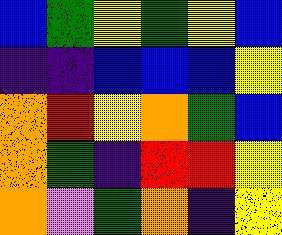[["blue", "green", "yellow", "green", "yellow", "blue"], ["indigo", "indigo", "blue", "blue", "blue", "yellow"], ["orange", "red", "yellow", "orange", "green", "blue"], ["orange", "green", "indigo", "red", "red", "yellow"], ["orange", "violet", "green", "orange", "indigo", "yellow"]]